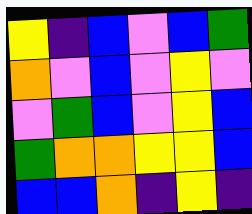[["yellow", "indigo", "blue", "violet", "blue", "green"], ["orange", "violet", "blue", "violet", "yellow", "violet"], ["violet", "green", "blue", "violet", "yellow", "blue"], ["green", "orange", "orange", "yellow", "yellow", "blue"], ["blue", "blue", "orange", "indigo", "yellow", "indigo"]]